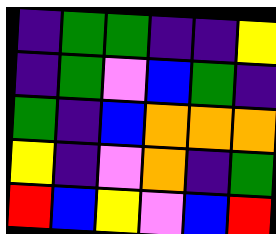[["indigo", "green", "green", "indigo", "indigo", "yellow"], ["indigo", "green", "violet", "blue", "green", "indigo"], ["green", "indigo", "blue", "orange", "orange", "orange"], ["yellow", "indigo", "violet", "orange", "indigo", "green"], ["red", "blue", "yellow", "violet", "blue", "red"]]